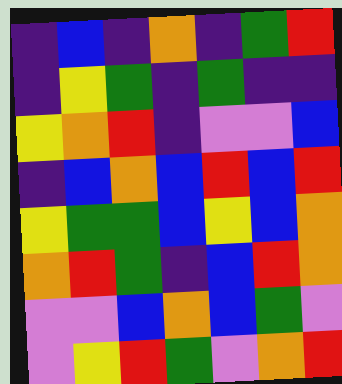[["indigo", "blue", "indigo", "orange", "indigo", "green", "red"], ["indigo", "yellow", "green", "indigo", "green", "indigo", "indigo"], ["yellow", "orange", "red", "indigo", "violet", "violet", "blue"], ["indigo", "blue", "orange", "blue", "red", "blue", "red"], ["yellow", "green", "green", "blue", "yellow", "blue", "orange"], ["orange", "red", "green", "indigo", "blue", "red", "orange"], ["violet", "violet", "blue", "orange", "blue", "green", "violet"], ["violet", "yellow", "red", "green", "violet", "orange", "red"]]